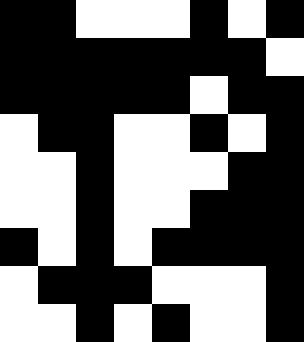[["black", "black", "white", "white", "white", "black", "white", "black"], ["black", "black", "black", "black", "black", "black", "black", "white"], ["black", "black", "black", "black", "black", "white", "black", "black"], ["white", "black", "black", "white", "white", "black", "white", "black"], ["white", "white", "black", "white", "white", "white", "black", "black"], ["white", "white", "black", "white", "white", "black", "black", "black"], ["black", "white", "black", "white", "black", "black", "black", "black"], ["white", "black", "black", "black", "white", "white", "white", "black"], ["white", "white", "black", "white", "black", "white", "white", "black"]]